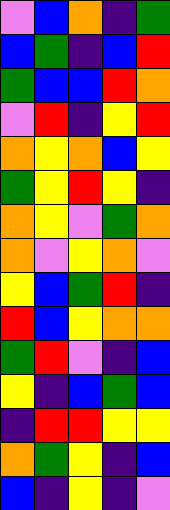[["violet", "blue", "orange", "indigo", "green"], ["blue", "green", "indigo", "blue", "red"], ["green", "blue", "blue", "red", "orange"], ["violet", "red", "indigo", "yellow", "red"], ["orange", "yellow", "orange", "blue", "yellow"], ["green", "yellow", "red", "yellow", "indigo"], ["orange", "yellow", "violet", "green", "orange"], ["orange", "violet", "yellow", "orange", "violet"], ["yellow", "blue", "green", "red", "indigo"], ["red", "blue", "yellow", "orange", "orange"], ["green", "red", "violet", "indigo", "blue"], ["yellow", "indigo", "blue", "green", "blue"], ["indigo", "red", "red", "yellow", "yellow"], ["orange", "green", "yellow", "indigo", "blue"], ["blue", "indigo", "yellow", "indigo", "violet"]]